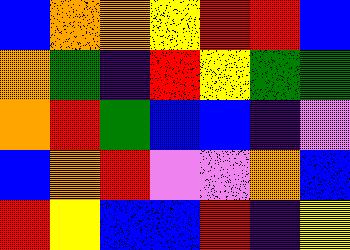[["blue", "orange", "orange", "yellow", "red", "red", "blue"], ["orange", "green", "indigo", "red", "yellow", "green", "green"], ["orange", "red", "green", "blue", "blue", "indigo", "violet"], ["blue", "orange", "red", "violet", "violet", "orange", "blue"], ["red", "yellow", "blue", "blue", "red", "indigo", "yellow"]]